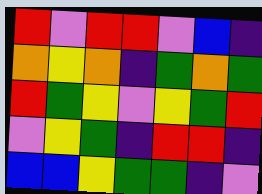[["red", "violet", "red", "red", "violet", "blue", "indigo"], ["orange", "yellow", "orange", "indigo", "green", "orange", "green"], ["red", "green", "yellow", "violet", "yellow", "green", "red"], ["violet", "yellow", "green", "indigo", "red", "red", "indigo"], ["blue", "blue", "yellow", "green", "green", "indigo", "violet"]]